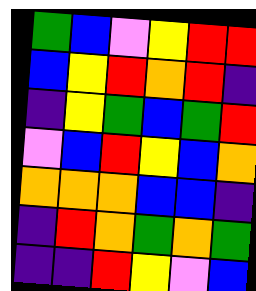[["green", "blue", "violet", "yellow", "red", "red"], ["blue", "yellow", "red", "orange", "red", "indigo"], ["indigo", "yellow", "green", "blue", "green", "red"], ["violet", "blue", "red", "yellow", "blue", "orange"], ["orange", "orange", "orange", "blue", "blue", "indigo"], ["indigo", "red", "orange", "green", "orange", "green"], ["indigo", "indigo", "red", "yellow", "violet", "blue"]]